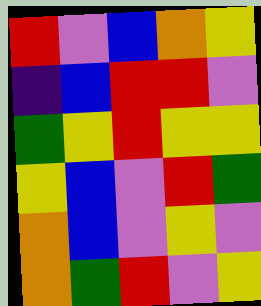[["red", "violet", "blue", "orange", "yellow"], ["indigo", "blue", "red", "red", "violet"], ["green", "yellow", "red", "yellow", "yellow"], ["yellow", "blue", "violet", "red", "green"], ["orange", "blue", "violet", "yellow", "violet"], ["orange", "green", "red", "violet", "yellow"]]